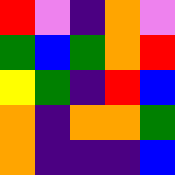[["red", "violet", "indigo", "orange", "violet"], ["green", "blue", "green", "orange", "red"], ["yellow", "green", "indigo", "red", "blue"], ["orange", "indigo", "orange", "orange", "green"], ["orange", "indigo", "indigo", "indigo", "blue"]]